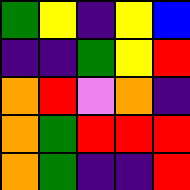[["green", "yellow", "indigo", "yellow", "blue"], ["indigo", "indigo", "green", "yellow", "red"], ["orange", "red", "violet", "orange", "indigo"], ["orange", "green", "red", "red", "red"], ["orange", "green", "indigo", "indigo", "red"]]